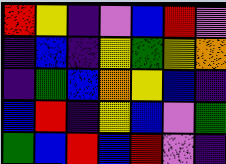[["red", "yellow", "indigo", "violet", "blue", "red", "violet"], ["indigo", "blue", "indigo", "yellow", "green", "yellow", "orange"], ["indigo", "green", "blue", "orange", "yellow", "blue", "indigo"], ["blue", "red", "indigo", "yellow", "blue", "violet", "green"], ["green", "blue", "red", "blue", "red", "violet", "indigo"]]